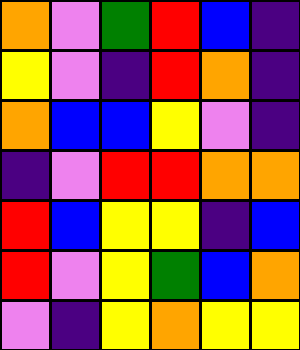[["orange", "violet", "green", "red", "blue", "indigo"], ["yellow", "violet", "indigo", "red", "orange", "indigo"], ["orange", "blue", "blue", "yellow", "violet", "indigo"], ["indigo", "violet", "red", "red", "orange", "orange"], ["red", "blue", "yellow", "yellow", "indigo", "blue"], ["red", "violet", "yellow", "green", "blue", "orange"], ["violet", "indigo", "yellow", "orange", "yellow", "yellow"]]